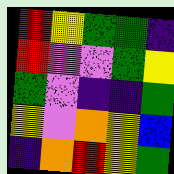[["red", "yellow", "green", "green", "indigo"], ["red", "violet", "violet", "green", "yellow"], ["green", "violet", "indigo", "indigo", "green"], ["yellow", "violet", "orange", "yellow", "blue"], ["indigo", "orange", "red", "yellow", "green"]]